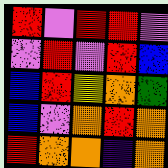[["red", "violet", "red", "red", "violet"], ["violet", "red", "violet", "red", "blue"], ["blue", "red", "yellow", "orange", "green"], ["blue", "violet", "orange", "red", "orange"], ["red", "orange", "orange", "indigo", "orange"]]